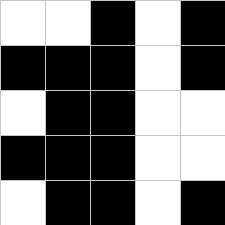[["white", "white", "black", "white", "black"], ["black", "black", "black", "white", "black"], ["white", "black", "black", "white", "white"], ["black", "black", "black", "white", "white"], ["white", "black", "black", "white", "black"]]